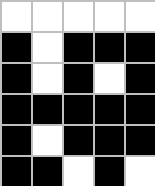[["white", "white", "white", "white", "white"], ["black", "white", "black", "black", "black"], ["black", "white", "black", "white", "black"], ["black", "black", "black", "black", "black"], ["black", "white", "black", "black", "black"], ["black", "black", "white", "black", "white"]]